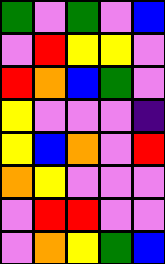[["green", "violet", "green", "violet", "blue"], ["violet", "red", "yellow", "yellow", "violet"], ["red", "orange", "blue", "green", "violet"], ["yellow", "violet", "violet", "violet", "indigo"], ["yellow", "blue", "orange", "violet", "red"], ["orange", "yellow", "violet", "violet", "violet"], ["violet", "red", "red", "violet", "violet"], ["violet", "orange", "yellow", "green", "blue"]]